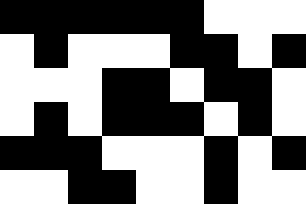[["black", "black", "black", "black", "black", "black", "white", "white", "white"], ["white", "black", "white", "white", "white", "black", "black", "white", "black"], ["white", "white", "white", "black", "black", "white", "black", "black", "white"], ["white", "black", "white", "black", "black", "black", "white", "black", "white"], ["black", "black", "black", "white", "white", "white", "black", "white", "black"], ["white", "white", "black", "black", "white", "white", "black", "white", "white"]]